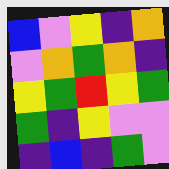[["blue", "violet", "yellow", "indigo", "orange"], ["violet", "orange", "green", "orange", "indigo"], ["yellow", "green", "red", "yellow", "green"], ["green", "indigo", "yellow", "violet", "violet"], ["indigo", "blue", "indigo", "green", "violet"]]